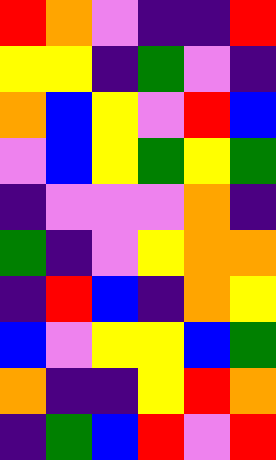[["red", "orange", "violet", "indigo", "indigo", "red"], ["yellow", "yellow", "indigo", "green", "violet", "indigo"], ["orange", "blue", "yellow", "violet", "red", "blue"], ["violet", "blue", "yellow", "green", "yellow", "green"], ["indigo", "violet", "violet", "violet", "orange", "indigo"], ["green", "indigo", "violet", "yellow", "orange", "orange"], ["indigo", "red", "blue", "indigo", "orange", "yellow"], ["blue", "violet", "yellow", "yellow", "blue", "green"], ["orange", "indigo", "indigo", "yellow", "red", "orange"], ["indigo", "green", "blue", "red", "violet", "red"]]